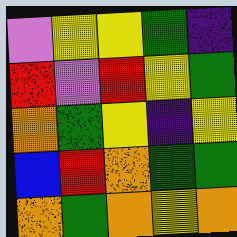[["violet", "yellow", "yellow", "green", "indigo"], ["red", "violet", "red", "yellow", "green"], ["orange", "green", "yellow", "indigo", "yellow"], ["blue", "red", "orange", "green", "green"], ["orange", "green", "orange", "yellow", "orange"]]